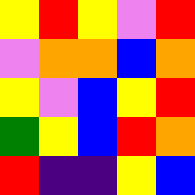[["yellow", "red", "yellow", "violet", "red"], ["violet", "orange", "orange", "blue", "orange"], ["yellow", "violet", "blue", "yellow", "red"], ["green", "yellow", "blue", "red", "orange"], ["red", "indigo", "indigo", "yellow", "blue"]]